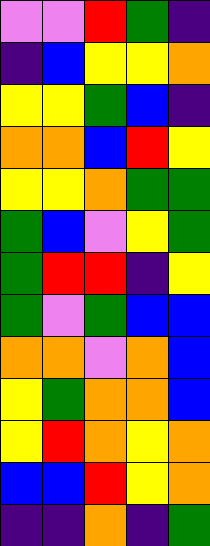[["violet", "violet", "red", "green", "indigo"], ["indigo", "blue", "yellow", "yellow", "orange"], ["yellow", "yellow", "green", "blue", "indigo"], ["orange", "orange", "blue", "red", "yellow"], ["yellow", "yellow", "orange", "green", "green"], ["green", "blue", "violet", "yellow", "green"], ["green", "red", "red", "indigo", "yellow"], ["green", "violet", "green", "blue", "blue"], ["orange", "orange", "violet", "orange", "blue"], ["yellow", "green", "orange", "orange", "blue"], ["yellow", "red", "orange", "yellow", "orange"], ["blue", "blue", "red", "yellow", "orange"], ["indigo", "indigo", "orange", "indigo", "green"]]